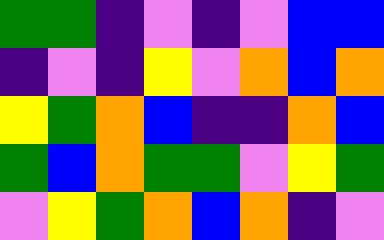[["green", "green", "indigo", "violet", "indigo", "violet", "blue", "blue"], ["indigo", "violet", "indigo", "yellow", "violet", "orange", "blue", "orange"], ["yellow", "green", "orange", "blue", "indigo", "indigo", "orange", "blue"], ["green", "blue", "orange", "green", "green", "violet", "yellow", "green"], ["violet", "yellow", "green", "orange", "blue", "orange", "indigo", "violet"]]